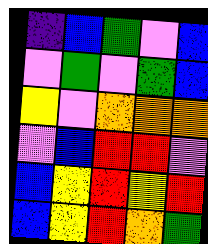[["indigo", "blue", "green", "violet", "blue"], ["violet", "green", "violet", "green", "blue"], ["yellow", "violet", "orange", "orange", "orange"], ["violet", "blue", "red", "red", "violet"], ["blue", "yellow", "red", "yellow", "red"], ["blue", "yellow", "red", "orange", "green"]]